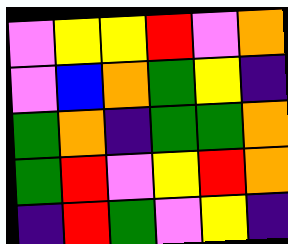[["violet", "yellow", "yellow", "red", "violet", "orange"], ["violet", "blue", "orange", "green", "yellow", "indigo"], ["green", "orange", "indigo", "green", "green", "orange"], ["green", "red", "violet", "yellow", "red", "orange"], ["indigo", "red", "green", "violet", "yellow", "indigo"]]